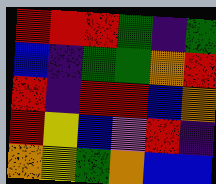[["red", "red", "red", "green", "indigo", "green"], ["blue", "indigo", "green", "green", "orange", "red"], ["red", "indigo", "red", "red", "blue", "orange"], ["red", "yellow", "blue", "violet", "red", "indigo"], ["orange", "yellow", "green", "orange", "blue", "blue"]]